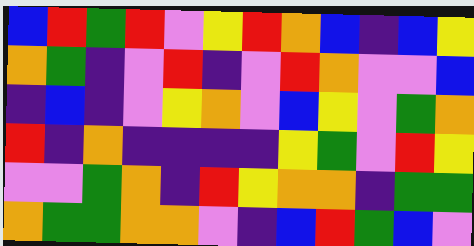[["blue", "red", "green", "red", "violet", "yellow", "red", "orange", "blue", "indigo", "blue", "yellow"], ["orange", "green", "indigo", "violet", "red", "indigo", "violet", "red", "orange", "violet", "violet", "blue"], ["indigo", "blue", "indigo", "violet", "yellow", "orange", "violet", "blue", "yellow", "violet", "green", "orange"], ["red", "indigo", "orange", "indigo", "indigo", "indigo", "indigo", "yellow", "green", "violet", "red", "yellow"], ["violet", "violet", "green", "orange", "indigo", "red", "yellow", "orange", "orange", "indigo", "green", "green"], ["orange", "green", "green", "orange", "orange", "violet", "indigo", "blue", "red", "green", "blue", "violet"]]